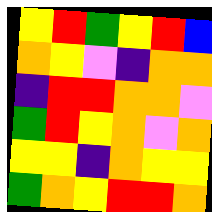[["yellow", "red", "green", "yellow", "red", "blue"], ["orange", "yellow", "violet", "indigo", "orange", "orange"], ["indigo", "red", "red", "orange", "orange", "violet"], ["green", "red", "yellow", "orange", "violet", "orange"], ["yellow", "yellow", "indigo", "orange", "yellow", "yellow"], ["green", "orange", "yellow", "red", "red", "orange"]]